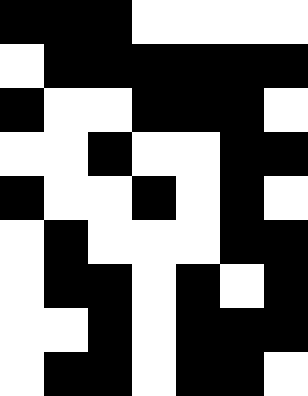[["black", "black", "black", "white", "white", "white", "white"], ["white", "black", "black", "black", "black", "black", "black"], ["black", "white", "white", "black", "black", "black", "white"], ["white", "white", "black", "white", "white", "black", "black"], ["black", "white", "white", "black", "white", "black", "white"], ["white", "black", "white", "white", "white", "black", "black"], ["white", "black", "black", "white", "black", "white", "black"], ["white", "white", "black", "white", "black", "black", "black"], ["white", "black", "black", "white", "black", "black", "white"]]